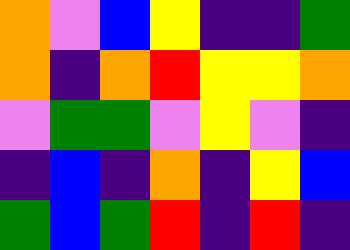[["orange", "violet", "blue", "yellow", "indigo", "indigo", "green"], ["orange", "indigo", "orange", "red", "yellow", "yellow", "orange"], ["violet", "green", "green", "violet", "yellow", "violet", "indigo"], ["indigo", "blue", "indigo", "orange", "indigo", "yellow", "blue"], ["green", "blue", "green", "red", "indigo", "red", "indigo"]]